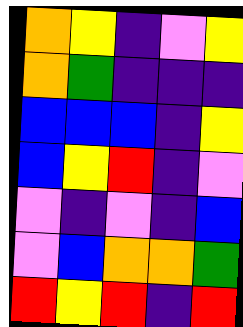[["orange", "yellow", "indigo", "violet", "yellow"], ["orange", "green", "indigo", "indigo", "indigo"], ["blue", "blue", "blue", "indigo", "yellow"], ["blue", "yellow", "red", "indigo", "violet"], ["violet", "indigo", "violet", "indigo", "blue"], ["violet", "blue", "orange", "orange", "green"], ["red", "yellow", "red", "indigo", "red"]]